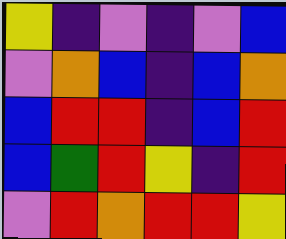[["yellow", "indigo", "violet", "indigo", "violet", "blue"], ["violet", "orange", "blue", "indigo", "blue", "orange"], ["blue", "red", "red", "indigo", "blue", "red"], ["blue", "green", "red", "yellow", "indigo", "red"], ["violet", "red", "orange", "red", "red", "yellow"]]